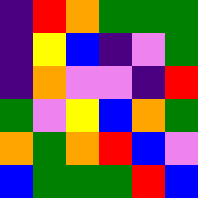[["indigo", "red", "orange", "green", "green", "green"], ["indigo", "yellow", "blue", "indigo", "violet", "green"], ["indigo", "orange", "violet", "violet", "indigo", "red"], ["green", "violet", "yellow", "blue", "orange", "green"], ["orange", "green", "orange", "red", "blue", "violet"], ["blue", "green", "green", "green", "red", "blue"]]